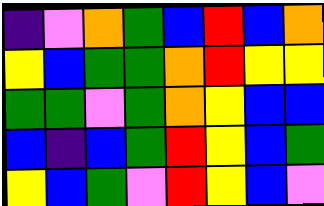[["indigo", "violet", "orange", "green", "blue", "red", "blue", "orange"], ["yellow", "blue", "green", "green", "orange", "red", "yellow", "yellow"], ["green", "green", "violet", "green", "orange", "yellow", "blue", "blue"], ["blue", "indigo", "blue", "green", "red", "yellow", "blue", "green"], ["yellow", "blue", "green", "violet", "red", "yellow", "blue", "violet"]]